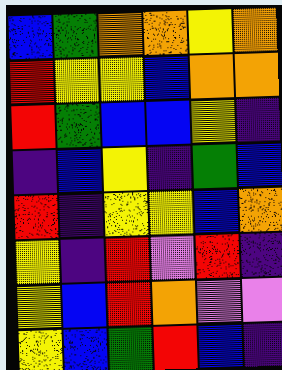[["blue", "green", "orange", "orange", "yellow", "orange"], ["red", "yellow", "yellow", "blue", "orange", "orange"], ["red", "green", "blue", "blue", "yellow", "indigo"], ["indigo", "blue", "yellow", "indigo", "green", "blue"], ["red", "indigo", "yellow", "yellow", "blue", "orange"], ["yellow", "indigo", "red", "violet", "red", "indigo"], ["yellow", "blue", "red", "orange", "violet", "violet"], ["yellow", "blue", "green", "red", "blue", "indigo"]]